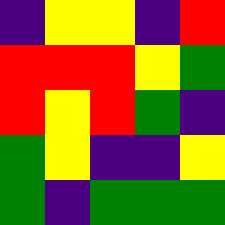[["indigo", "yellow", "yellow", "indigo", "red"], ["red", "red", "red", "yellow", "green"], ["red", "yellow", "red", "green", "indigo"], ["green", "yellow", "indigo", "indigo", "yellow"], ["green", "indigo", "green", "green", "green"]]